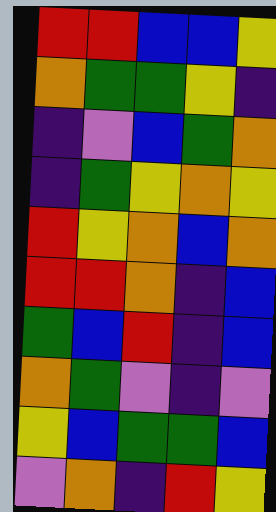[["red", "red", "blue", "blue", "yellow"], ["orange", "green", "green", "yellow", "indigo"], ["indigo", "violet", "blue", "green", "orange"], ["indigo", "green", "yellow", "orange", "yellow"], ["red", "yellow", "orange", "blue", "orange"], ["red", "red", "orange", "indigo", "blue"], ["green", "blue", "red", "indigo", "blue"], ["orange", "green", "violet", "indigo", "violet"], ["yellow", "blue", "green", "green", "blue"], ["violet", "orange", "indigo", "red", "yellow"]]